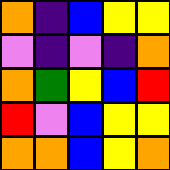[["orange", "indigo", "blue", "yellow", "yellow"], ["violet", "indigo", "violet", "indigo", "orange"], ["orange", "green", "yellow", "blue", "red"], ["red", "violet", "blue", "yellow", "yellow"], ["orange", "orange", "blue", "yellow", "orange"]]